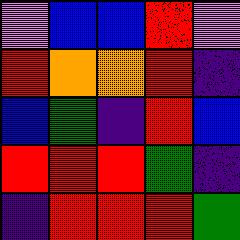[["violet", "blue", "blue", "red", "violet"], ["red", "orange", "orange", "red", "indigo"], ["blue", "green", "indigo", "red", "blue"], ["red", "red", "red", "green", "indigo"], ["indigo", "red", "red", "red", "green"]]